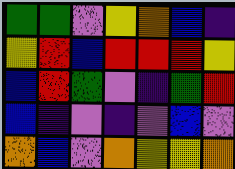[["green", "green", "violet", "yellow", "orange", "blue", "indigo"], ["yellow", "red", "blue", "red", "red", "red", "yellow"], ["blue", "red", "green", "violet", "indigo", "green", "red"], ["blue", "indigo", "violet", "indigo", "violet", "blue", "violet"], ["orange", "blue", "violet", "orange", "yellow", "yellow", "orange"]]